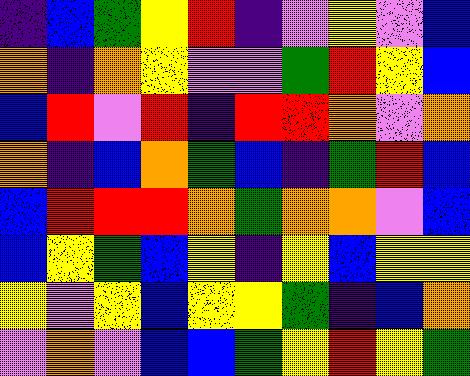[["indigo", "blue", "green", "yellow", "red", "indigo", "violet", "yellow", "violet", "blue"], ["orange", "indigo", "orange", "yellow", "violet", "violet", "green", "red", "yellow", "blue"], ["blue", "red", "violet", "red", "indigo", "red", "red", "orange", "violet", "orange"], ["orange", "indigo", "blue", "orange", "green", "blue", "indigo", "green", "red", "blue"], ["blue", "red", "red", "red", "orange", "green", "orange", "orange", "violet", "blue"], ["blue", "yellow", "green", "blue", "yellow", "indigo", "yellow", "blue", "yellow", "yellow"], ["yellow", "violet", "yellow", "blue", "yellow", "yellow", "green", "indigo", "blue", "orange"], ["violet", "orange", "violet", "blue", "blue", "green", "yellow", "red", "yellow", "green"]]